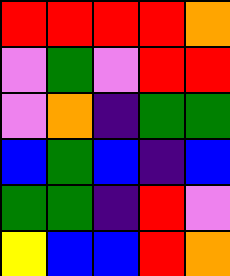[["red", "red", "red", "red", "orange"], ["violet", "green", "violet", "red", "red"], ["violet", "orange", "indigo", "green", "green"], ["blue", "green", "blue", "indigo", "blue"], ["green", "green", "indigo", "red", "violet"], ["yellow", "blue", "blue", "red", "orange"]]